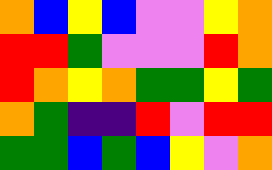[["orange", "blue", "yellow", "blue", "violet", "violet", "yellow", "orange"], ["red", "red", "green", "violet", "violet", "violet", "red", "orange"], ["red", "orange", "yellow", "orange", "green", "green", "yellow", "green"], ["orange", "green", "indigo", "indigo", "red", "violet", "red", "red"], ["green", "green", "blue", "green", "blue", "yellow", "violet", "orange"]]